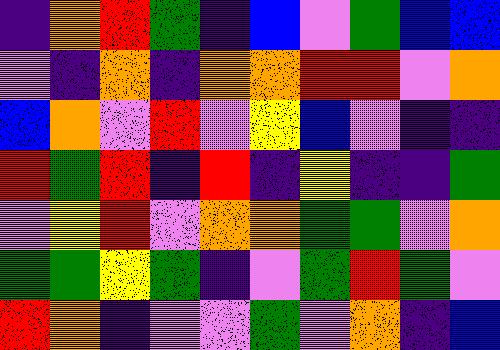[["indigo", "orange", "red", "green", "indigo", "blue", "violet", "green", "blue", "blue"], ["violet", "indigo", "orange", "indigo", "orange", "orange", "red", "red", "violet", "orange"], ["blue", "orange", "violet", "red", "violet", "yellow", "blue", "violet", "indigo", "indigo"], ["red", "green", "red", "indigo", "red", "indigo", "yellow", "indigo", "indigo", "green"], ["violet", "yellow", "red", "violet", "orange", "orange", "green", "green", "violet", "orange"], ["green", "green", "yellow", "green", "indigo", "violet", "green", "red", "green", "violet"], ["red", "orange", "indigo", "violet", "violet", "green", "violet", "orange", "indigo", "blue"]]